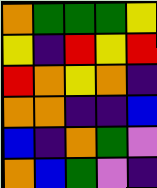[["orange", "green", "green", "green", "yellow"], ["yellow", "indigo", "red", "yellow", "red"], ["red", "orange", "yellow", "orange", "indigo"], ["orange", "orange", "indigo", "indigo", "blue"], ["blue", "indigo", "orange", "green", "violet"], ["orange", "blue", "green", "violet", "indigo"]]